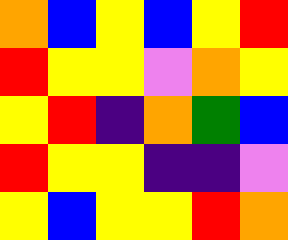[["orange", "blue", "yellow", "blue", "yellow", "red"], ["red", "yellow", "yellow", "violet", "orange", "yellow"], ["yellow", "red", "indigo", "orange", "green", "blue"], ["red", "yellow", "yellow", "indigo", "indigo", "violet"], ["yellow", "blue", "yellow", "yellow", "red", "orange"]]